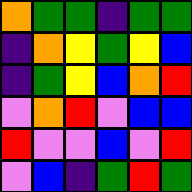[["orange", "green", "green", "indigo", "green", "green"], ["indigo", "orange", "yellow", "green", "yellow", "blue"], ["indigo", "green", "yellow", "blue", "orange", "red"], ["violet", "orange", "red", "violet", "blue", "blue"], ["red", "violet", "violet", "blue", "violet", "red"], ["violet", "blue", "indigo", "green", "red", "green"]]